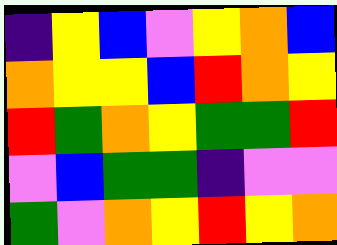[["indigo", "yellow", "blue", "violet", "yellow", "orange", "blue"], ["orange", "yellow", "yellow", "blue", "red", "orange", "yellow"], ["red", "green", "orange", "yellow", "green", "green", "red"], ["violet", "blue", "green", "green", "indigo", "violet", "violet"], ["green", "violet", "orange", "yellow", "red", "yellow", "orange"]]